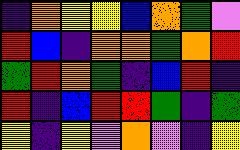[["indigo", "orange", "yellow", "yellow", "blue", "orange", "green", "violet"], ["red", "blue", "indigo", "orange", "orange", "green", "orange", "red"], ["green", "red", "orange", "green", "indigo", "blue", "red", "indigo"], ["red", "indigo", "blue", "red", "red", "green", "indigo", "green"], ["yellow", "indigo", "yellow", "violet", "orange", "violet", "indigo", "yellow"]]